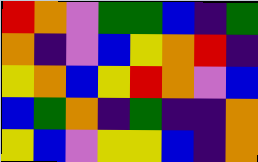[["red", "orange", "violet", "green", "green", "blue", "indigo", "green"], ["orange", "indigo", "violet", "blue", "yellow", "orange", "red", "indigo"], ["yellow", "orange", "blue", "yellow", "red", "orange", "violet", "blue"], ["blue", "green", "orange", "indigo", "green", "indigo", "indigo", "orange"], ["yellow", "blue", "violet", "yellow", "yellow", "blue", "indigo", "orange"]]